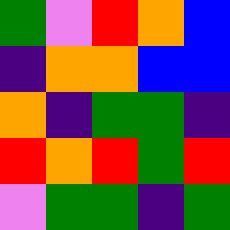[["green", "violet", "red", "orange", "blue"], ["indigo", "orange", "orange", "blue", "blue"], ["orange", "indigo", "green", "green", "indigo"], ["red", "orange", "red", "green", "red"], ["violet", "green", "green", "indigo", "green"]]